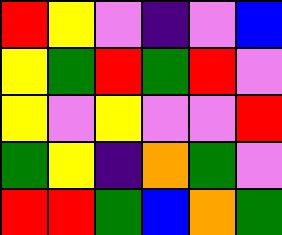[["red", "yellow", "violet", "indigo", "violet", "blue"], ["yellow", "green", "red", "green", "red", "violet"], ["yellow", "violet", "yellow", "violet", "violet", "red"], ["green", "yellow", "indigo", "orange", "green", "violet"], ["red", "red", "green", "blue", "orange", "green"]]